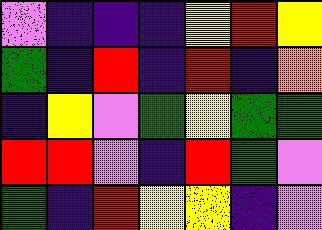[["violet", "indigo", "indigo", "indigo", "yellow", "red", "yellow"], ["green", "indigo", "red", "indigo", "red", "indigo", "orange"], ["indigo", "yellow", "violet", "green", "yellow", "green", "green"], ["red", "red", "violet", "indigo", "red", "green", "violet"], ["green", "indigo", "red", "yellow", "yellow", "indigo", "violet"]]